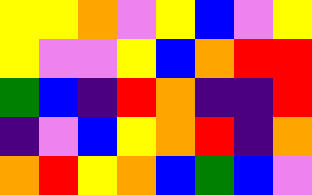[["yellow", "yellow", "orange", "violet", "yellow", "blue", "violet", "yellow"], ["yellow", "violet", "violet", "yellow", "blue", "orange", "red", "red"], ["green", "blue", "indigo", "red", "orange", "indigo", "indigo", "red"], ["indigo", "violet", "blue", "yellow", "orange", "red", "indigo", "orange"], ["orange", "red", "yellow", "orange", "blue", "green", "blue", "violet"]]